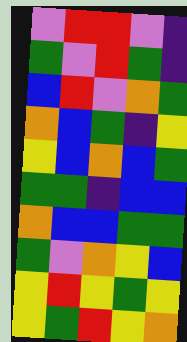[["violet", "red", "red", "violet", "indigo"], ["green", "violet", "red", "green", "indigo"], ["blue", "red", "violet", "orange", "green"], ["orange", "blue", "green", "indigo", "yellow"], ["yellow", "blue", "orange", "blue", "green"], ["green", "green", "indigo", "blue", "blue"], ["orange", "blue", "blue", "green", "green"], ["green", "violet", "orange", "yellow", "blue"], ["yellow", "red", "yellow", "green", "yellow"], ["yellow", "green", "red", "yellow", "orange"]]